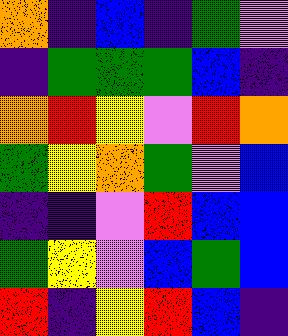[["orange", "indigo", "blue", "indigo", "green", "violet"], ["indigo", "green", "green", "green", "blue", "indigo"], ["orange", "red", "yellow", "violet", "red", "orange"], ["green", "yellow", "orange", "green", "violet", "blue"], ["indigo", "indigo", "violet", "red", "blue", "blue"], ["green", "yellow", "violet", "blue", "green", "blue"], ["red", "indigo", "yellow", "red", "blue", "indigo"]]